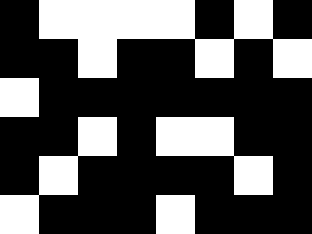[["black", "white", "white", "white", "white", "black", "white", "black"], ["black", "black", "white", "black", "black", "white", "black", "white"], ["white", "black", "black", "black", "black", "black", "black", "black"], ["black", "black", "white", "black", "white", "white", "black", "black"], ["black", "white", "black", "black", "black", "black", "white", "black"], ["white", "black", "black", "black", "white", "black", "black", "black"]]